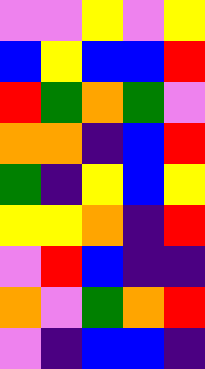[["violet", "violet", "yellow", "violet", "yellow"], ["blue", "yellow", "blue", "blue", "red"], ["red", "green", "orange", "green", "violet"], ["orange", "orange", "indigo", "blue", "red"], ["green", "indigo", "yellow", "blue", "yellow"], ["yellow", "yellow", "orange", "indigo", "red"], ["violet", "red", "blue", "indigo", "indigo"], ["orange", "violet", "green", "orange", "red"], ["violet", "indigo", "blue", "blue", "indigo"]]